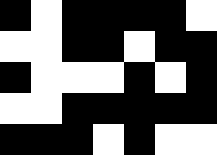[["black", "white", "black", "black", "black", "black", "white"], ["white", "white", "black", "black", "white", "black", "black"], ["black", "white", "white", "white", "black", "white", "black"], ["white", "white", "black", "black", "black", "black", "black"], ["black", "black", "black", "white", "black", "white", "white"]]